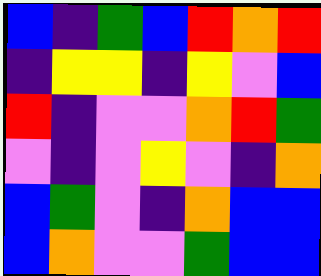[["blue", "indigo", "green", "blue", "red", "orange", "red"], ["indigo", "yellow", "yellow", "indigo", "yellow", "violet", "blue"], ["red", "indigo", "violet", "violet", "orange", "red", "green"], ["violet", "indigo", "violet", "yellow", "violet", "indigo", "orange"], ["blue", "green", "violet", "indigo", "orange", "blue", "blue"], ["blue", "orange", "violet", "violet", "green", "blue", "blue"]]